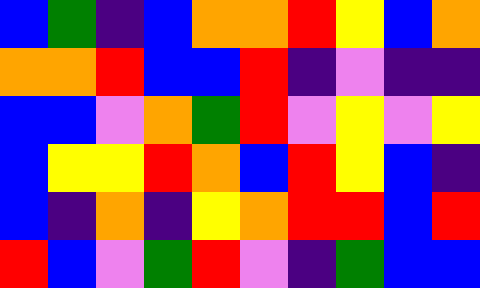[["blue", "green", "indigo", "blue", "orange", "orange", "red", "yellow", "blue", "orange"], ["orange", "orange", "red", "blue", "blue", "red", "indigo", "violet", "indigo", "indigo"], ["blue", "blue", "violet", "orange", "green", "red", "violet", "yellow", "violet", "yellow"], ["blue", "yellow", "yellow", "red", "orange", "blue", "red", "yellow", "blue", "indigo"], ["blue", "indigo", "orange", "indigo", "yellow", "orange", "red", "red", "blue", "red"], ["red", "blue", "violet", "green", "red", "violet", "indigo", "green", "blue", "blue"]]